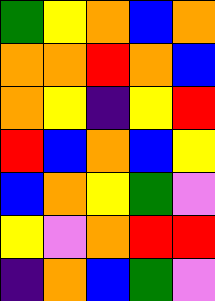[["green", "yellow", "orange", "blue", "orange"], ["orange", "orange", "red", "orange", "blue"], ["orange", "yellow", "indigo", "yellow", "red"], ["red", "blue", "orange", "blue", "yellow"], ["blue", "orange", "yellow", "green", "violet"], ["yellow", "violet", "orange", "red", "red"], ["indigo", "orange", "blue", "green", "violet"]]